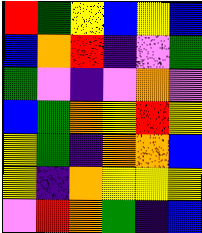[["red", "green", "yellow", "blue", "yellow", "blue"], ["blue", "orange", "red", "indigo", "violet", "green"], ["green", "violet", "indigo", "violet", "orange", "violet"], ["blue", "green", "orange", "yellow", "red", "yellow"], ["yellow", "green", "indigo", "orange", "orange", "blue"], ["yellow", "indigo", "orange", "yellow", "yellow", "yellow"], ["violet", "red", "orange", "green", "indigo", "blue"]]